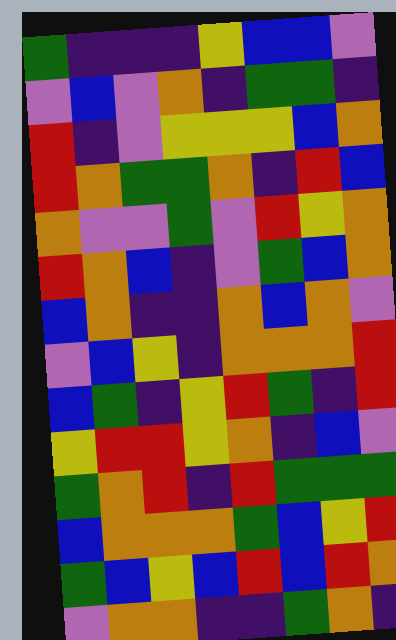[["green", "indigo", "indigo", "indigo", "yellow", "blue", "blue", "violet"], ["violet", "blue", "violet", "orange", "indigo", "green", "green", "indigo"], ["red", "indigo", "violet", "yellow", "yellow", "yellow", "blue", "orange"], ["red", "orange", "green", "green", "orange", "indigo", "red", "blue"], ["orange", "violet", "violet", "green", "violet", "red", "yellow", "orange"], ["red", "orange", "blue", "indigo", "violet", "green", "blue", "orange"], ["blue", "orange", "indigo", "indigo", "orange", "blue", "orange", "violet"], ["violet", "blue", "yellow", "indigo", "orange", "orange", "orange", "red"], ["blue", "green", "indigo", "yellow", "red", "green", "indigo", "red"], ["yellow", "red", "red", "yellow", "orange", "indigo", "blue", "violet"], ["green", "orange", "red", "indigo", "red", "green", "green", "green"], ["blue", "orange", "orange", "orange", "green", "blue", "yellow", "red"], ["green", "blue", "yellow", "blue", "red", "blue", "red", "orange"], ["violet", "orange", "orange", "indigo", "indigo", "green", "orange", "indigo"]]